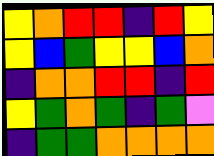[["yellow", "orange", "red", "red", "indigo", "red", "yellow"], ["yellow", "blue", "green", "yellow", "yellow", "blue", "orange"], ["indigo", "orange", "orange", "red", "red", "indigo", "red"], ["yellow", "green", "orange", "green", "indigo", "green", "violet"], ["indigo", "green", "green", "orange", "orange", "orange", "orange"]]